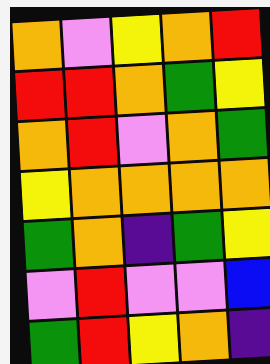[["orange", "violet", "yellow", "orange", "red"], ["red", "red", "orange", "green", "yellow"], ["orange", "red", "violet", "orange", "green"], ["yellow", "orange", "orange", "orange", "orange"], ["green", "orange", "indigo", "green", "yellow"], ["violet", "red", "violet", "violet", "blue"], ["green", "red", "yellow", "orange", "indigo"]]